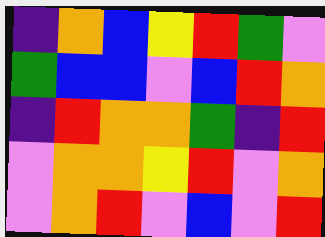[["indigo", "orange", "blue", "yellow", "red", "green", "violet"], ["green", "blue", "blue", "violet", "blue", "red", "orange"], ["indigo", "red", "orange", "orange", "green", "indigo", "red"], ["violet", "orange", "orange", "yellow", "red", "violet", "orange"], ["violet", "orange", "red", "violet", "blue", "violet", "red"]]